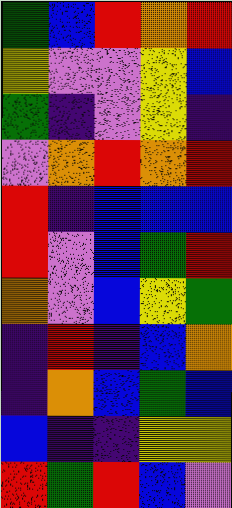[["green", "blue", "red", "orange", "red"], ["yellow", "violet", "violet", "yellow", "blue"], ["green", "indigo", "violet", "yellow", "indigo"], ["violet", "orange", "red", "orange", "red"], ["red", "indigo", "blue", "blue", "blue"], ["red", "violet", "blue", "green", "red"], ["orange", "violet", "blue", "yellow", "green"], ["indigo", "red", "indigo", "blue", "orange"], ["indigo", "orange", "blue", "green", "blue"], ["blue", "indigo", "indigo", "yellow", "yellow"], ["red", "green", "red", "blue", "violet"]]